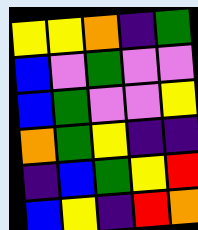[["yellow", "yellow", "orange", "indigo", "green"], ["blue", "violet", "green", "violet", "violet"], ["blue", "green", "violet", "violet", "yellow"], ["orange", "green", "yellow", "indigo", "indigo"], ["indigo", "blue", "green", "yellow", "red"], ["blue", "yellow", "indigo", "red", "orange"]]